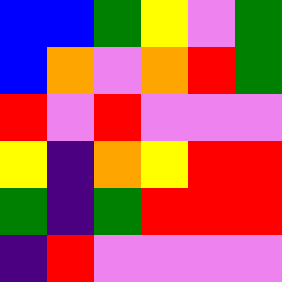[["blue", "blue", "green", "yellow", "violet", "green"], ["blue", "orange", "violet", "orange", "red", "green"], ["red", "violet", "red", "violet", "violet", "violet"], ["yellow", "indigo", "orange", "yellow", "red", "red"], ["green", "indigo", "green", "red", "red", "red"], ["indigo", "red", "violet", "violet", "violet", "violet"]]